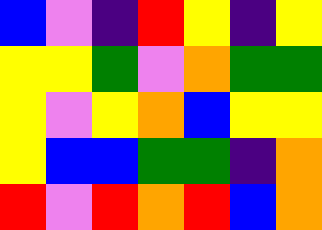[["blue", "violet", "indigo", "red", "yellow", "indigo", "yellow"], ["yellow", "yellow", "green", "violet", "orange", "green", "green"], ["yellow", "violet", "yellow", "orange", "blue", "yellow", "yellow"], ["yellow", "blue", "blue", "green", "green", "indigo", "orange"], ["red", "violet", "red", "orange", "red", "blue", "orange"]]